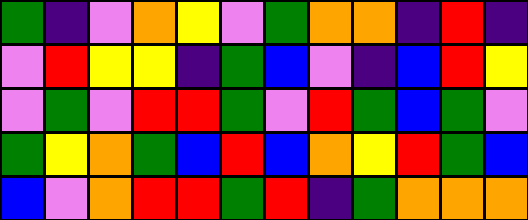[["green", "indigo", "violet", "orange", "yellow", "violet", "green", "orange", "orange", "indigo", "red", "indigo"], ["violet", "red", "yellow", "yellow", "indigo", "green", "blue", "violet", "indigo", "blue", "red", "yellow"], ["violet", "green", "violet", "red", "red", "green", "violet", "red", "green", "blue", "green", "violet"], ["green", "yellow", "orange", "green", "blue", "red", "blue", "orange", "yellow", "red", "green", "blue"], ["blue", "violet", "orange", "red", "red", "green", "red", "indigo", "green", "orange", "orange", "orange"]]